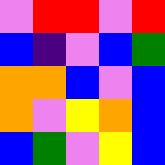[["violet", "red", "red", "violet", "red"], ["blue", "indigo", "violet", "blue", "green"], ["orange", "orange", "blue", "violet", "blue"], ["orange", "violet", "yellow", "orange", "blue"], ["blue", "green", "violet", "yellow", "blue"]]